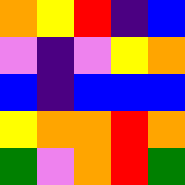[["orange", "yellow", "red", "indigo", "blue"], ["violet", "indigo", "violet", "yellow", "orange"], ["blue", "indigo", "blue", "blue", "blue"], ["yellow", "orange", "orange", "red", "orange"], ["green", "violet", "orange", "red", "green"]]